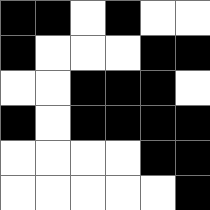[["black", "black", "white", "black", "white", "white"], ["black", "white", "white", "white", "black", "black"], ["white", "white", "black", "black", "black", "white"], ["black", "white", "black", "black", "black", "black"], ["white", "white", "white", "white", "black", "black"], ["white", "white", "white", "white", "white", "black"]]